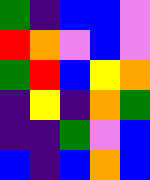[["green", "indigo", "blue", "blue", "violet"], ["red", "orange", "violet", "blue", "violet"], ["green", "red", "blue", "yellow", "orange"], ["indigo", "yellow", "indigo", "orange", "green"], ["indigo", "indigo", "green", "violet", "blue"], ["blue", "indigo", "blue", "orange", "blue"]]